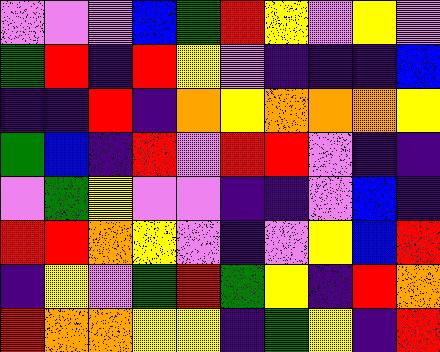[["violet", "violet", "violet", "blue", "green", "red", "yellow", "violet", "yellow", "violet"], ["green", "red", "indigo", "red", "yellow", "violet", "indigo", "indigo", "indigo", "blue"], ["indigo", "indigo", "red", "indigo", "orange", "yellow", "orange", "orange", "orange", "yellow"], ["green", "blue", "indigo", "red", "violet", "red", "red", "violet", "indigo", "indigo"], ["violet", "green", "yellow", "violet", "violet", "indigo", "indigo", "violet", "blue", "indigo"], ["red", "red", "orange", "yellow", "violet", "indigo", "violet", "yellow", "blue", "red"], ["indigo", "yellow", "violet", "green", "red", "green", "yellow", "indigo", "red", "orange"], ["red", "orange", "orange", "yellow", "yellow", "indigo", "green", "yellow", "indigo", "red"]]